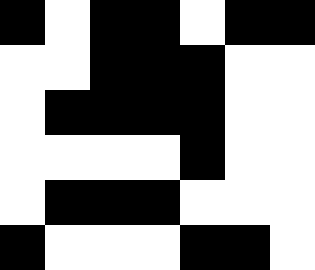[["black", "white", "black", "black", "white", "black", "black"], ["white", "white", "black", "black", "black", "white", "white"], ["white", "black", "black", "black", "black", "white", "white"], ["white", "white", "white", "white", "black", "white", "white"], ["white", "black", "black", "black", "white", "white", "white"], ["black", "white", "white", "white", "black", "black", "white"]]